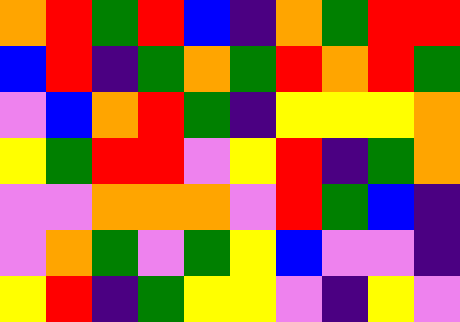[["orange", "red", "green", "red", "blue", "indigo", "orange", "green", "red", "red"], ["blue", "red", "indigo", "green", "orange", "green", "red", "orange", "red", "green"], ["violet", "blue", "orange", "red", "green", "indigo", "yellow", "yellow", "yellow", "orange"], ["yellow", "green", "red", "red", "violet", "yellow", "red", "indigo", "green", "orange"], ["violet", "violet", "orange", "orange", "orange", "violet", "red", "green", "blue", "indigo"], ["violet", "orange", "green", "violet", "green", "yellow", "blue", "violet", "violet", "indigo"], ["yellow", "red", "indigo", "green", "yellow", "yellow", "violet", "indigo", "yellow", "violet"]]